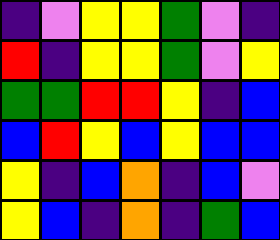[["indigo", "violet", "yellow", "yellow", "green", "violet", "indigo"], ["red", "indigo", "yellow", "yellow", "green", "violet", "yellow"], ["green", "green", "red", "red", "yellow", "indigo", "blue"], ["blue", "red", "yellow", "blue", "yellow", "blue", "blue"], ["yellow", "indigo", "blue", "orange", "indigo", "blue", "violet"], ["yellow", "blue", "indigo", "orange", "indigo", "green", "blue"]]